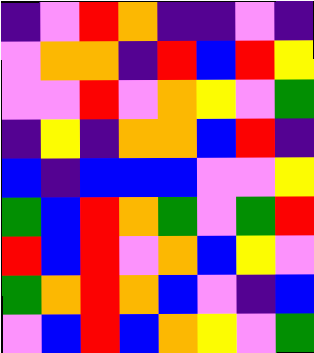[["indigo", "violet", "red", "orange", "indigo", "indigo", "violet", "indigo"], ["violet", "orange", "orange", "indigo", "red", "blue", "red", "yellow"], ["violet", "violet", "red", "violet", "orange", "yellow", "violet", "green"], ["indigo", "yellow", "indigo", "orange", "orange", "blue", "red", "indigo"], ["blue", "indigo", "blue", "blue", "blue", "violet", "violet", "yellow"], ["green", "blue", "red", "orange", "green", "violet", "green", "red"], ["red", "blue", "red", "violet", "orange", "blue", "yellow", "violet"], ["green", "orange", "red", "orange", "blue", "violet", "indigo", "blue"], ["violet", "blue", "red", "blue", "orange", "yellow", "violet", "green"]]